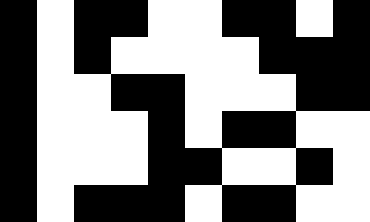[["black", "white", "black", "black", "white", "white", "black", "black", "white", "black"], ["black", "white", "black", "white", "white", "white", "white", "black", "black", "black"], ["black", "white", "white", "black", "black", "white", "white", "white", "black", "black"], ["black", "white", "white", "white", "black", "white", "black", "black", "white", "white"], ["black", "white", "white", "white", "black", "black", "white", "white", "black", "white"], ["black", "white", "black", "black", "black", "white", "black", "black", "white", "white"]]